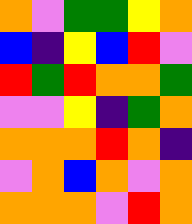[["orange", "violet", "green", "green", "yellow", "orange"], ["blue", "indigo", "yellow", "blue", "red", "violet"], ["red", "green", "red", "orange", "orange", "green"], ["violet", "violet", "yellow", "indigo", "green", "orange"], ["orange", "orange", "orange", "red", "orange", "indigo"], ["violet", "orange", "blue", "orange", "violet", "orange"], ["orange", "orange", "orange", "violet", "red", "orange"]]